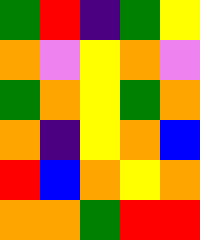[["green", "red", "indigo", "green", "yellow"], ["orange", "violet", "yellow", "orange", "violet"], ["green", "orange", "yellow", "green", "orange"], ["orange", "indigo", "yellow", "orange", "blue"], ["red", "blue", "orange", "yellow", "orange"], ["orange", "orange", "green", "red", "red"]]